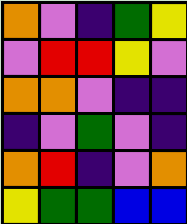[["orange", "violet", "indigo", "green", "yellow"], ["violet", "red", "red", "yellow", "violet"], ["orange", "orange", "violet", "indigo", "indigo"], ["indigo", "violet", "green", "violet", "indigo"], ["orange", "red", "indigo", "violet", "orange"], ["yellow", "green", "green", "blue", "blue"]]